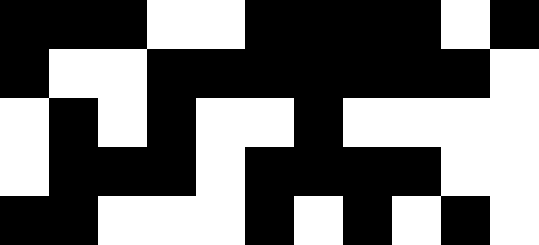[["black", "black", "black", "white", "white", "black", "black", "black", "black", "white", "black"], ["black", "white", "white", "black", "black", "black", "black", "black", "black", "black", "white"], ["white", "black", "white", "black", "white", "white", "black", "white", "white", "white", "white"], ["white", "black", "black", "black", "white", "black", "black", "black", "black", "white", "white"], ["black", "black", "white", "white", "white", "black", "white", "black", "white", "black", "white"]]